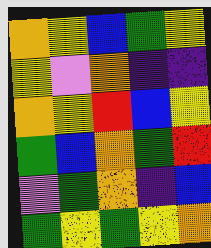[["orange", "yellow", "blue", "green", "yellow"], ["yellow", "violet", "orange", "indigo", "indigo"], ["orange", "yellow", "red", "blue", "yellow"], ["green", "blue", "orange", "green", "red"], ["violet", "green", "orange", "indigo", "blue"], ["green", "yellow", "green", "yellow", "orange"]]